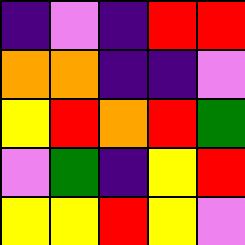[["indigo", "violet", "indigo", "red", "red"], ["orange", "orange", "indigo", "indigo", "violet"], ["yellow", "red", "orange", "red", "green"], ["violet", "green", "indigo", "yellow", "red"], ["yellow", "yellow", "red", "yellow", "violet"]]